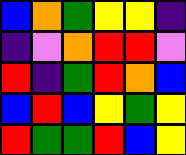[["blue", "orange", "green", "yellow", "yellow", "indigo"], ["indigo", "violet", "orange", "red", "red", "violet"], ["red", "indigo", "green", "red", "orange", "blue"], ["blue", "red", "blue", "yellow", "green", "yellow"], ["red", "green", "green", "red", "blue", "yellow"]]